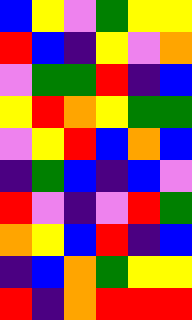[["blue", "yellow", "violet", "green", "yellow", "yellow"], ["red", "blue", "indigo", "yellow", "violet", "orange"], ["violet", "green", "green", "red", "indigo", "blue"], ["yellow", "red", "orange", "yellow", "green", "green"], ["violet", "yellow", "red", "blue", "orange", "blue"], ["indigo", "green", "blue", "indigo", "blue", "violet"], ["red", "violet", "indigo", "violet", "red", "green"], ["orange", "yellow", "blue", "red", "indigo", "blue"], ["indigo", "blue", "orange", "green", "yellow", "yellow"], ["red", "indigo", "orange", "red", "red", "red"]]